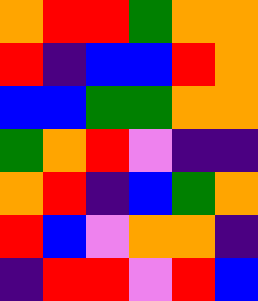[["orange", "red", "red", "green", "orange", "orange"], ["red", "indigo", "blue", "blue", "red", "orange"], ["blue", "blue", "green", "green", "orange", "orange"], ["green", "orange", "red", "violet", "indigo", "indigo"], ["orange", "red", "indigo", "blue", "green", "orange"], ["red", "blue", "violet", "orange", "orange", "indigo"], ["indigo", "red", "red", "violet", "red", "blue"]]